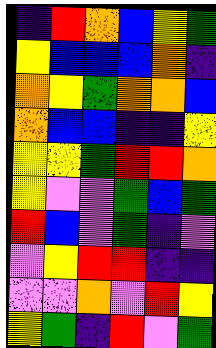[["indigo", "red", "orange", "blue", "yellow", "green"], ["yellow", "blue", "blue", "blue", "orange", "indigo"], ["orange", "yellow", "green", "orange", "orange", "blue"], ["orange", "blue", "blue", "indigo", "indigo", "yellow"], ["yellow", "yellow", "green", "red", "red", "orange"], ["yellow", "violet", "violet", "green", "blue", "green"], ["red", "blue", "violet", "green", "indigo", "violet"], ["violet", "yellow", "red", "red", "indigo", "indigo"], ["violet", "violet", "orange", "violet", "red", "yellow"], ["yellow", "green", "indigo", "red", "violet", "green"]]